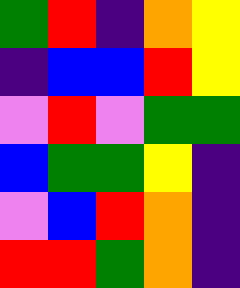[["green", "red", "indigo", "orange", "yellow"], ["indigo", "blue", "blue", "red", "yellow"], ["violet", "red", "violet", "green", "green"], ["blue", "green", "green", "yellow", "indigo"], ["violet", "blue", "red", "orange", "indigo"], ["red", "red", "green", "orange", "indigo"]]